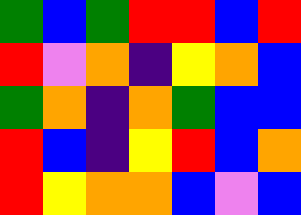[["green", "blue", "green", "red", "red", "blue", "red"], ["red", "violet", "orange", "indigo", "yellow", "orange", "blue"], ["green", "orange", "indigo", "orange", "green", "blue", "blue"], ["red", "blue", "indigo", "yellow", "red", "blue", "orange"], ["red", "yellow", "orange", "orange", "blue", "violet", "blue"]]